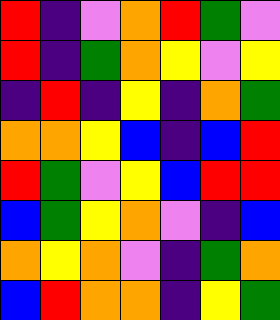[["red", "indigo", "violet", "orange", "red", "green", "violet"], ["red", "indigo", "green", "orange", "yellow", "violet", "yellow"], ["indigo", "red", "indigo", "yellow", "indigo", "orange", "green"], ["orange", "orange", "yellow", "blue", "indigo", "blue", "red"], ["red", "green", "violet", "yellow", "blue", "red", "red"], ["blue", "green", "yellow", "orange", "violet", "indigo", "blue"], ["orange", "yellow", "orange", "violet", "indigo", "green", "orange"], ["blue", "red", "orange", "orange", "indigo", "yellow", "green"]]